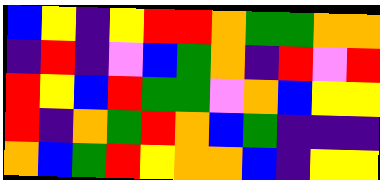[["blue", "yellow", "indigo", "yellow", "red", "red", "orange", "green", "green", "orange", "orange"], ["indigo", "red", "indigo", "violet", "blue", "green", "orange", "indigo", "red", "violet", "red"], ["red", "yellow", "blue", "red", "green", "green", "violet", "orange", "blue", "yellow", "yellow"], ["red", "indigo", "orange", "green", "red", "orange", "blue", "green", "indigo", "indigo", "indigo"], ["orange", "blue", "green", "red", "yellow", "orange", "orange", "blue", "indigo", "yellow", "yellow"]]